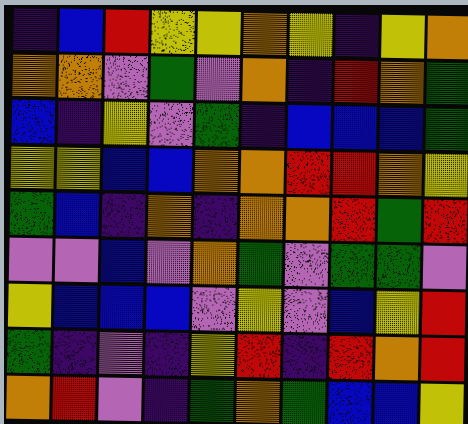[["indigo", "blue", "red", "yellow", "yellow", "orange", "yellow", "indigo", "yellow", "orange"], ["orange", "orange", "violet", "green", "violet", "orange", "indigo", "red", "orange", "green"], ["blue", "indigo", "yellow", "violet", "green", "indigo", "blue", "blue", "blue", "green"], ["yellow", "yellow", "blue", "blue", "orange", "orange", "red", "red", "orange", "yellow"], ["green", "blue", "indigo", "orange", "indigo", "orange", "orange", "red", "green", "red"], ["violet", "violet", "blue", "violet", "orange", "green", "violet", "green", "green", "violet"], ["yellow", "blue", "blue", "blue", "violet", "yellow", "violet", "blue", "yellow", "red"], ["green", "indigo", "violet", "indigo", "yellow", "red", "indigo", "red", "orange", "red"], ["orange", "red", "violet", "indigo", "green", "orange", "green", "blue", "blue", "yellow"]]